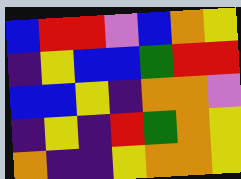[["blue", "red", "red", "violet", "blue", "orange", "yellow"], ["indigo", "yellow", "blue", "blue", "green", "red", "red"], ["blue", "blue", "yellow", "indigo", "orange", "orange", "violet"], ["indigo", "yellow", "indigo", "red", "green", "orange", "yellow"], ["orange", "indigo", "indigo", "yellow", "orange", "orange", "yellow"]]